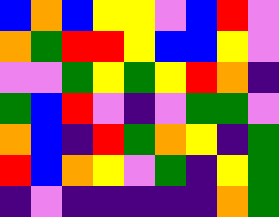[["blue", "orange", "blue", "yellow", "yellow", "violet", "blue", "red", "violet"], ["orange", "green", "red", "red", "yellow", "blue", "blue", "yellow", "violet"], ["violet", "violet", "green", "yellow", "green", "yellow", "red", "orange", "indigo"], ["green", "blue", "red", "violet", "indigo", "violet", "green", "green", "violet"], ["orange", "blue", "indigo", "red", "green", "orange", "yellow", "indigo", "green"], ["red", "blue", "orange", "yellow", "violet", "green", "indigo", "yellow", "green"], ["indigo", "violet", "indigo", "indigo", "indigo", "indigo", "indigo", "orange", "green"]]